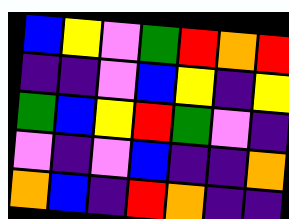[["blue", "yellow", "violet", "green", "red", "orange", "red"], ["indigo", "indigo", "violet", "blue", "yellow", "indigo", "yellow"], ["green", "blue", "yellow", "red", "green", "violet", "indigo"], ["violet", "indigo", "violet", "blue", "indigo", "indigo", "orange"], ["orange", "blue", "indigo", "red", "orange", "indigo", "indigo"]]